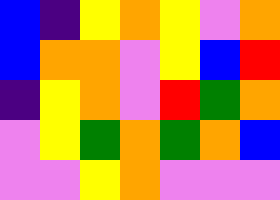[["blue", "indigo", "yellow", "orange", "yellow", "violet", "orange"], ["blue", "orange", "orange", "violet", "yellow", "blue", "red"], ["indigo", "yellow", "orange", "violet", "red", "green", "orange"], ["violet", "yellow", "green", "orange", "green", "orange", "blue"], ["violet", "violet", "yellow", "orange", "violet", "violet", "violet"]]